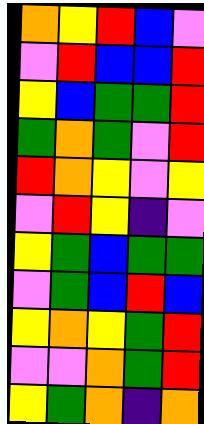[["orange", "yellow", "red", "blue", "violet"], ["violet", "red", "blue", "blue", "red"], ["yellow", "blue", "green", "green", "red"], ["green", "orange", "green", "violet", "red"], ["red", "orange", "yellow", "violet", "yellow"], ["violet", "red", "yellow", "indigo", "violet"], ["yellow", "green", "blue", "green", "green"], ["violet", "green", "blue", "red", "blue"], ["yellow", "orange", "yellow", "green", "red"], ["violet", "violet", "orange", "green", "red"], ["yellow", "green", "orange", "indigo", "orange"]]